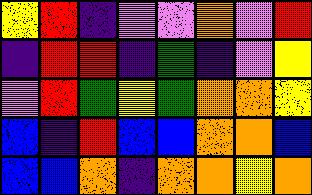[["yellow", "red", "indigo", "violet", "violet", "orange", "violet", "red"], ["indigo", "red", "red", "indigo", "green", "indigo", "violet", "yellow"], ["violet", "red", "green", "yellow", "green", "orange", "orange", "yellow"], ["blue", "indigo", "red", "blue", "blue", "orange", "orange", "blue"], ["blue", "blue", "orange", "indigo", "orange", "orange", "yellow", "orange"]]